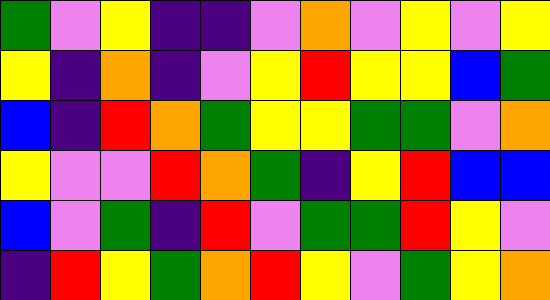[["green", "violet", "yellow", "indigo", "indigo", "violet", "orange", "violet", "yellow", "violet", "yellow"], ["yellow", "indigo", "orange", "indigo", "violet", "yellow", "red", "yellow", "yellow", "blue", "green"], ["blue", "indigo", "red", "orange", "green", "yellow", "yellow", "green", "green", "violet", "orange"], ["yellow", "violet", "violet", "red", "orange", "green", "indigo", "yellow", "red", "blue", "blue"], ["blue", "violet", "green", "indigo", "red", "violet", "green", "green", "red", "yellow", "violet"], ["indigo", "red", "yellow", "green", "orange", "red", "yellow", "violet", "green", "yellow", "orange"]]